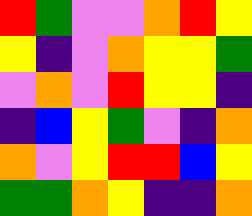[["red", "green", "violet", "violet", "orange", "red", "yellow"], ["yellow", "indigo", "violet", "orange", "yellow", "yellow", "green"], ["violet", "orange", "violet", "red", "yellow", "yellow", "indigo"], ["indigo", "blue", "yellow", "green", "violet", "indigo", "orange"], ["orange", "violet", "yellow", "red", "red", "blue", "yellow"], ["green", "green", "orange", "yellow", "indigo", "indigo", "orange"]]